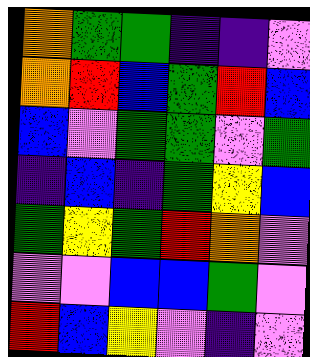[["orange", "green", "green", "indigo", "indigo", "violet"], ["orange", "red", "blue", "green", "red", "blue"], ["blue", "violet", "green", "green", "violet", "green"], ["indigo", "blue", "indigo", "green", "yellow", "blue"], ["green", "yellow", "green", "red", "orange", "violet"], ["violet", "violet", "blue", "blue", "green", "violet"], ["red", "blue", "yellow", "violet", "indigo", "violet"]]